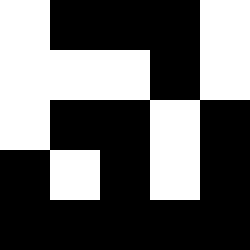[["white", "black", "black", "black", "white"], ["white", "white", "white", "black", "white"], ["white", "black", "black", "white", "black"], ["black", "white", "black", "white", "black"], ["black", "black", "black", "black", "black"]]